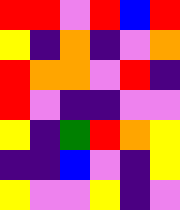[["red", "red", "violet", "red", "blue", "red"], ["yellow", "indigo", "orange", "indigo", "violet", "orange"], ["red", "orange", "orange", "violet", "red", "indigo"], ["red", "violet", "indigo", "indigo", "violet", "violet"], ["yellow", "indigo", "green", "red", "orange", "yellow"], ["indigo", "indigo", "blue", "violet", "indigo", "yellow"], ["yellow", "violet", "violet", "yellow", "indigo", "violet"]]